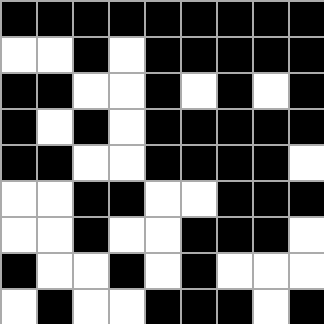[["black", "black", "black", "black", "black", "black", "black", "black", "black"], ["white", "white", "black", "white", "black", "black", "black", "black", "black"], ["black", "black", "white", "white", "black", "white", "black", "white", "black"], ["black", "white", "black", "white", "black", "black", "black", "black", "black"], ["black", "black", "white", "white", "black", "black", "black", "black", "white"], ["white", "white", "black", "black", "white", "white", "black", "black", "black"], ["white", "white", "black", "white", "white", "black", "black", "black", "white"], ["black", "white", "white", "black", "white", "black", "white", "white", "white"], ["white", "black", "white", "white", "black", "black", "black", "white", "black"]]